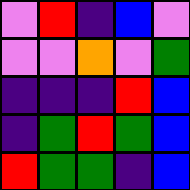[["violet", "red", "indigo", "blue", "violet"], ["violet", "violet", "orange", "violet", "green"], ["indigo", "indigo", "indigo", "red", "blue"], ["indigo", "green", "red", "green", "blue"], ["red", "green", "green", "indigo", "blue"]]